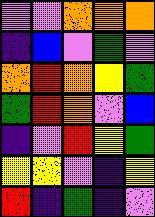[["violet", "violet", "orange", "orange", "orange"], ["indigo", "blue", "violet", "green", "violet"], ["orange", "red", "orange", "yellow", "green"], ["green", "red", "orange", "violet", "blue"], ["indigo", "violet", "red", "yellow", "green"], ["yellow", "yellow", "violet", "indigo", "yellow"], ["red", "indigo", "green", "indigo", "violet"]]